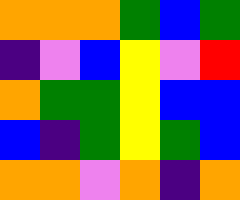[["orange", "orange", "orange", "green", "blue", "green"], ["indigo", "violet", "blue", "yellow", "violet", "red"], ["orange", "green", "green", "yellow", "blue", "blue"], ["blue", "indigo", "green", "yellow", "green", "blue"], ["orange", "orange", "violet", "orange", "indigo", "orange"]]